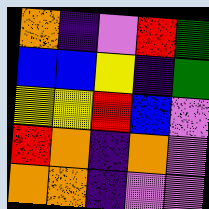[["orange", "indigo", "violet", "red", "green"], ["blue", "blue", "yellow", "indigo", "green"], ["yellow", "yellow", "red", "blue", "violet"], ["red", "orange", "indigo", "orange", "violet"], ["orange", "orange", "indigo", "violet", "violet"]]